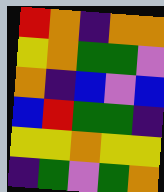[["red", "orange", "indigo", "orange", "orange"], ["yellow", "orange", "green", "green", "violet"], ["orange", "indigo", "blue", "violet", "blue"], ["blue", "red", "green", "green", "indigo"], ["yellow", "yellow", "orange", "yellow", "yellow"], ["indigo", "green", "violet", "green", "orange"]]